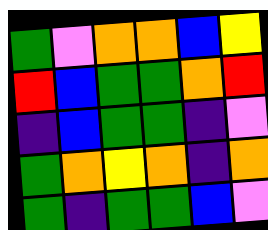[["green", "violet", "orange", "orange", "blue", "yellow"], ["red", "blue", "green", "green", "orange", "red"], ["indigo", "blue", "green", "green", "indigo", "violet"], ["green", "orange", "yellow", "orange", "indigo", "orange"], ["green", "indigo", "green", "green", "blue", "violet"]]